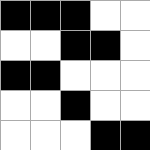[["black", "black", "black", "white", "white"], ["white", "white", "black", "black", "white"], ["black", "black", "white", "white", "white"], ["white", "white", "black", "white", "white"], ["white", "white", "white", "black", "black"]]